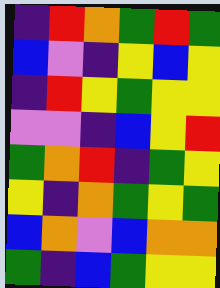[["indigo", "red", "orange", "green", "red", "green"], ["blue", "violet", "indigo", "yellow", "blue", "yellow"], ["indigo", "red", "yellow", "green", "yellow", "yellow"], ["violet", "violet", "indigo", "blue", "yellow", "red"], ["green", "orange", "red", "indigo", "green", "yellow"], ["yellow", "indigo", "orange", "green", "yellow", "green"], ["blue", "orange", "violet", "blue", "orange", "orange"], ["green", "indigo", "blue", "green", "yellow", "yellow"]]